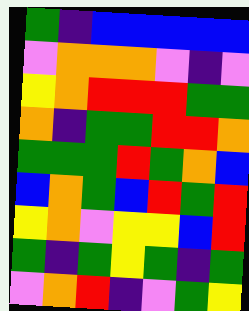[["green", "indigo", "blue", "blue", "blue", "blue", "blue"], ["violet", "orange", "orange", "orange", "violet", "indigo", "violet"], ["yellow", "orange", "red", "red", "red", "green", "green"], ["orange", "indigo", "green", "green", "red", "red", "orange"], ["green", "green", "green", "red", "green", "orange", "blue"], ["blue", "orange", "green", "blue", "red", "green", "red"], ["yellow", "orange", "violet", "yellow", "yellow", "blue", "red"], ["green", "indigo", "green", "yellow", "green", "indigo", "green"], ["violet", "orange", "red", "indigo", "violet", "green", "yellow"]]